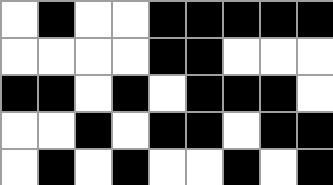[["white", "black", "white", "white", "black", "black", "black", "black", "black"], ["white", "white", "white", "white", "black", "black", "white", "white", "white"], ["black", "black", "white", "black", "white", "black", "black", "black", "white"], ["white", "white", "black", "white", "black", "black", "white", "black", "black"], ["white", "black", "white", "black", "white", "white", "black", "white", "black"]]